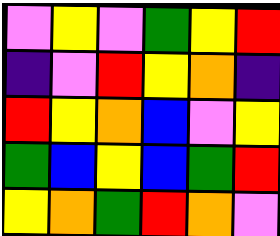[["violet", "yellow", "violet", "green", "yellow", "red"], ["indigo", "violet", "red", "yellow", "orange", "indigo"], ["red", "yellow", "orange", "blue", "violet", "yellow"], ["green", "blue", "yellow", "blue", "green", "red"], ["yellow", "orange", "green", "red", "orange", "violet"]]